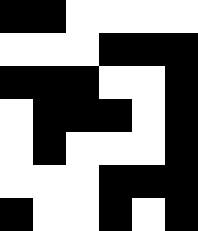[["black", "black", "white", "white", "white", "white"], ["white", "white", "white", "black", "black", "black"], ["black", "black", "black", "white", "white", "black"], ["white", "black", "black", "black", "white", "black"], ["white", "black", "white", "white", "white", "black"], ["white", "white", "white", "black", "black", "black"], ["black", "white", "white", "black", "white", "black"]]